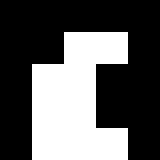[["black", "black", "black", "black", "black"], ["black", "black", "white", "white", "black"], ["black", "white", "white", "black", "black"], ["black", "white", "white", "black", "black"], ["black", "white", "white", "white", "black"]]